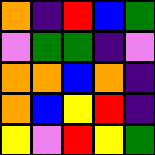[["orange", "indigo", "red", "blue", "green"], ["violet", "green", "green", "indigo", "violet"], ["orange", "orange", "blue", "orange", "indigo"], ["orange", "blue", "yellow", "red", "indigo"], ["yellow", "violet", "red", "yellow", "green"]]